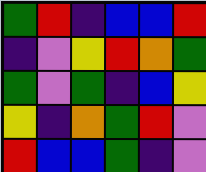[["green", "red", "indigo", "blue", "blue", "red"], ["indigo", "violet", "yellow", "red", "orange", "green"], ["green", "violet", "green", "indigo", "blue", "yellow"], ["yellow", "indigo", "orange", "green", "red", "violet"], ["red", "blue", "blue", "green", "indigo", "violet"]]